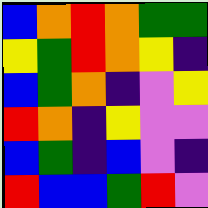[["blue", "orange", "red", "orange", "green", "green"], ["yellow", "green", "red", "orange", "yellow", "indigo"], ["blue", "green", "orange", "indigo", "violet", "yellow"], ["red", "orange", "indigo", "yellow", "violet", "violet"], ["blue", "green", "indigo", "blue", "violet", "indigo"], ["red", "blue", "blue", "green", "red", "violet"]]